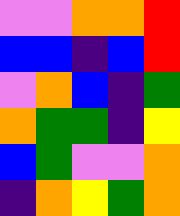[["violet", "violet", "orange", "orange", "red"], ["blue", "blue", "indigo", "blue", "red"], ["violet", "orange", "blue", "indigo", "green"], ["orange", "green", "green", "indigo", "yellow"], ["blue", "green", "violet", "violet", "orange"], ["indigo", "orange", "yellow", "green", "orange"]]